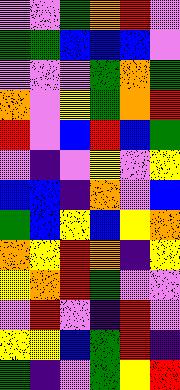[["violet", "violet", "green", "orange", "red", "violet"], ["green", "green", "blue", "blue", "blue", "violet"], ["violet", "violet", "violet", "green", "orange", "green"], ["orange", "violet", "yellow", "green", "orange", "red"], ["red", "violet", "blue", "red", "blue", "green"], ["violet", "indigo", "violet", "yellow", "violet", "yellow"], ["blue", "blue", "indigo", "orange", "violet", "blue"], ["green", "blue", "yellow", "blue", "yellow", "orange"], ["orange", "yellow", "red", "orange", "indigo", "yellow"], ["yellow", "orange", "red", "green", "violet", "violet"], ["violet", "red", "violet", "indigo", "red", "violet"], ["yellow", "yellow", "blue", "green", "red", "indigo"], ["green", "indigo", "violet", "green", "yellow", "red"]]